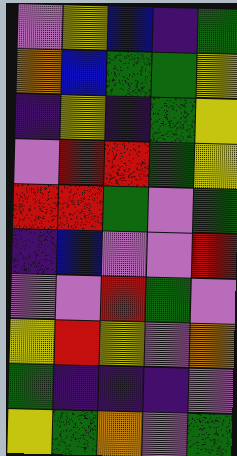[["violet", "yellow", "blue", "indigo", "green"], ["orange", "blue", "green", "green", "yellow"], ["indigo", "yellow", "indigo", "green", "yellow"], ["violet", "red", "red", "green", "yellow"], ["red", "red", "green", "violet", "green"], ["indigo", "blue", "violet", "violet", "red"], ["violet", "violet", "red", "green", "violet"], ["yellow", "red", "yellow", "violet", "orange"], ["green", "indigo", "indigo", "indigo", "violet"], ["yellow", "green", "orange", "violet", "green"]]